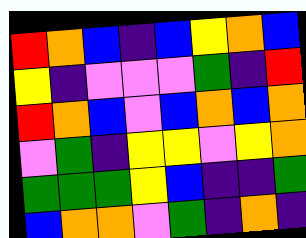[["red", "orange", "blue", "indigo", "blue", "yellow", "orange", "blue"], ["yellow", "indigo", "violet", "violet", "violet", "green", "indigo", "red"], ["red", "orange", "blue", "violet", "blue", "orange", "blue", "orange"], ["violet", "green", "indigo", "yellow", "yellow", "violet", "yellow", "orange"], ["green", "green", "green", "yellow", "blue", "indigo", "indigo", "green"], ["blue", "orange", "orange", "violet", "green", "indigo", "orange", "indigo"]]